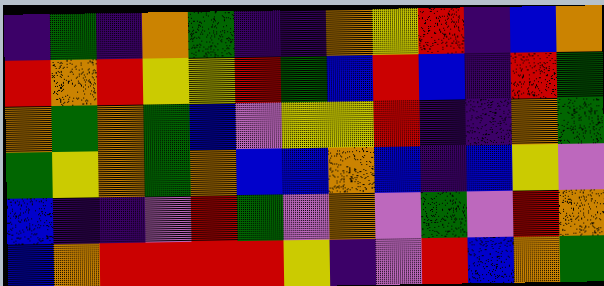[["indigo", "green", "indigo", "orange", "green", "indigo", "indigo", "orange", "yellow", "red", "indigo", "blue", "orange"], ["red", "orange", "red", "yellow", "yellow", "red", "green", "blue", "red", "blue", "indigo", "red", "green"], ["orange", "green", "orange", "green", "blue", "violet", "yellow", "yellow", "red", "indigo", "indigo", "orange", "green"], ["green", "yellow", "orange", "green", "orange", "blue", "blue", "orange", "blue", "indigo", "blue", "yellow", "violet"], ["blue", "indigo", "indigo", "violet", "red", "green", "violet", "orange", "violet", "green", "violet", "red", "orange"], ["blue", "orange", "red", "red", "red", "red", "yellow", "indigo", "violet", "red", "blue", "orange", "green"]]